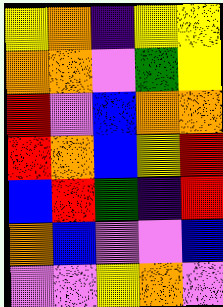[["yellow", "orange", "indigo", "yellow", "yellow"], ["orange", "orange", "violet", "green", "yellow"], ["red", "violet", "blue", "orange", "orange"], ["red", "orange", "blue", "yellow", "red"], ["blue", "red", "green", "indigo", "red"], ["orange", "blue", "violet", "violet", "blue"], ["violet", "violet", "yellow", "orange", "violet"]]